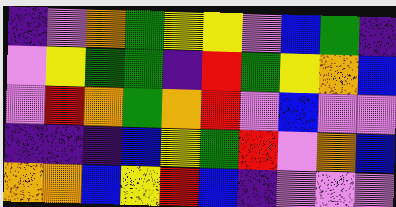[["indigo", "violet", "orange", "green", "yellow", "yellow", "violet", "blue", "green", "indigo"], ["violet", "yellow", "green", "green", "indigo", "red", "green", "yellow", "orange", "blue"], ["violet", "red", "orange", "green", "orange", "red", "violet", "blue", "violet", "violet"], ["indigo", "indigo", "indigo", "blue", "yellow", "green", "red", "violet", "orange", "blue"], ["orange", "orange", "blue", "yellow", "red", "blue", "indigo", "violet", "violet", "violet"]]